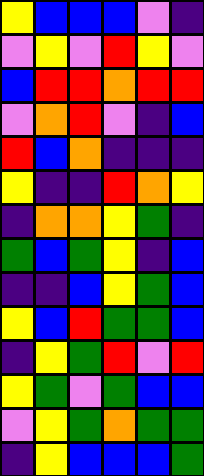[["yellow", "blue", "blue", "blue", "violet", "indigo"], ["violet", "yellow", "violet", "red", "yellow", "violet"], ["blue", "red", "red", "orange", "red", "red"], ["violet", "orange", "red", "violet", "indigo", "blue"], ["red", "blue", "orange", "indigo", "indigo", "indigo"], ["yellow", "indigo", "indigo", "red", "orange", "yellow"], ["indigo", "orange", "orange", "yellow", "green", "indigo"], ["green", "blue", "green", "yellow", "indigo", "blue"], ["indigo", "indigo", "blue", "yellow", "green", "blue"], ["yellow", "blue", "red", "green", "green", "blue"], ["indigo", "yellow", "green", "red", "violet", "red"], ["yellow", "green", "violet", "green", "blue", "blue"], ["violet", "yellow", "green", "orange", "green", "green"], ["indigo", "yellow", "blue", "blue", "blue", "green"]]